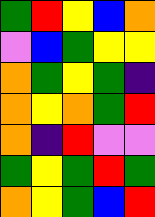[["green", "red", "yellow", "blue", "orange"], ["violet", "blue", "green", "yellow", "yellow"], ["orange", "green", "yellow", "green", "indigo"], ["orange", "yellow", "orange", "green", "red"], ["orange", "indigo", "red", "violet", "violet"], ["green", "yellow", "green", "red", "green"], ["orange", "yellow", "green", "blue", "red"]]